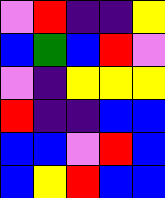[["violet", "red", "indigo", "indigo", "yellow"], ["blue", "green", "blue", "red", "violet"], ["violet", "indigo", "yellow", "yellow", "yellow"], ["red", "indigo", "indigo", "blue", "blue"], ["blue", "blue", "violet", "red", "blue"], ["blue", "yellow", "red", "blue", "blue"]]